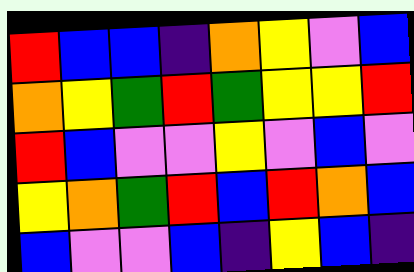[["red", "blue", "blue", "indigo", "orange", "yellow", "violet", "blue"], ["orange", "yellow", "green", "red", "green", "yellow", "yellow", "red"], ["red", "blue", "violet", "violet", "yellow", "violet", "blue", "violet"], ["yellow", "orange", "green", "red", "blue", "red", "orange", "blue"], ["blue", "violet", "violet", "blue", "indigo", "yellow", "blue", "indigo"]]